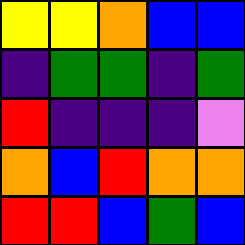[["yellow", "yellow", "orange", "blue", "blue"], ["indigo", "green", "green", "indigo", "green"], ["red", "indigo", "indigo", "indigo", "violet"], ["orange", "blue", "red", "orange", "orange"], ["red", "red", "blue", "green", "blue"]]